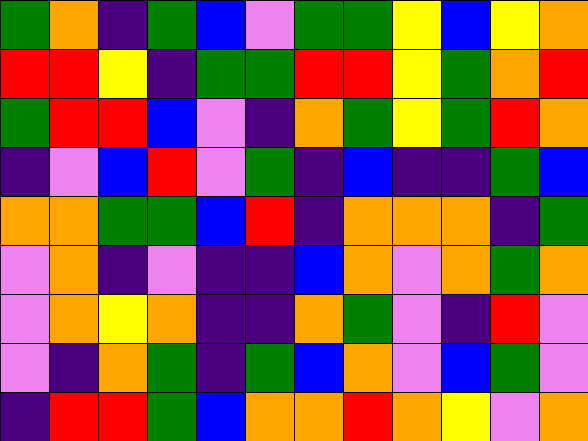[["green", "orange", "indigo", "green", "blue", "violet", "green", "green", "yellow", "blue", "yellow", "orange"], ["red", "red", "yellow", "indigo", "green", "green", "red", "red", "yellow", "green", "orange", "red"], ["green", "red", "red", "blue", "violet", "indigo", "orange", "green", "yellow", "green", "red", "orange"], ["indigo", "violet", "blue", "red", "violet", "green", "indigo", "blue", "indigo", "indigo", "green", "blue"], ["orange", "orange", "green", "green", "blue", "red", "indigo", "orange", "orange", "orange", "indigo", "green"], ["violet", "orange", "indigo", "violet", "indigo", "indigo", "blue", "orange", "violet", "orange", "green", "orange"], ["violet", "orange", "yellow", "orange", "indigo", "indigo", "orange", "green", "violet", "indigo", "red", "violet"], ["violet", "indigo", "orange", "green", "indigo", "green", "blue", "orange", "violet", "blue", "green", "violet"], ["indigo", "red", "red", "green", "blue", "orange", "orange", "red", "orange", "yellow", "violet", "orange"]]